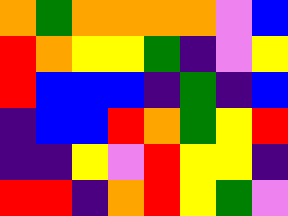[["orange", "green", "orange", "orange", "orange", "orange", "violet", "blue"], ["red", "orange", "yellow", "yellow", "green", "indigo", "violet", "yellow"], ["red", "blue", "blue", "blue", "indigo", "green", "indigo", "blue"], ["indigo", "blue", "blue", "red", "orange", "green", "yellow", "red"], ["indigo", "indigo", "yellow", "violet", "red", "yellow", "yellow", "indigo"], ["red", "red", "indigo", "orange", "red", "yellow", "green", "violet"]]